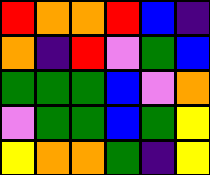[["red", "orange", "orange", "red", "blue", "indigo"], ["orange", "indigo", "red", "violet", "green", "blue"], ["green", "green", "green", "blue", "violet", "orange"], ["violet", "green", "green", "blue", "green", "yellow"], ["yellow", "orange", "orange", "green", "indigo", "yellow"]]